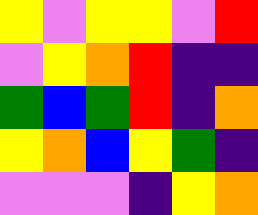[["yellow", "violet", "yellow", "yellow", "violet", "red"], ["violet", "yellow", "orange", "red", "indigo", "indigo"], ["green", "blue", "green", "red", "indigo", "orange"], ["yellow", "orange", "blue", "yellow", "green", "indigo"], ["violet", "violet", "violet", "indigo", "yellow", "orange"]]